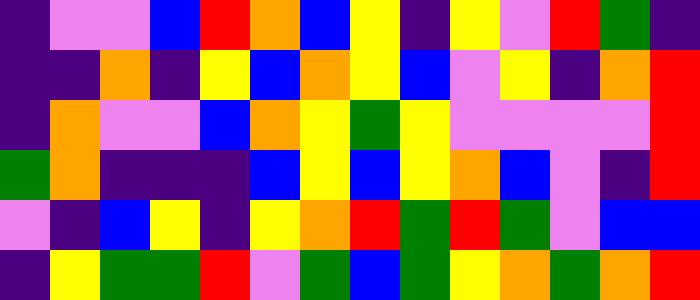[["indigo", "violet", "violet", "blue", "red", "orange", "blue", "yellow", "indigo", "yellow", "violet", "red", "green", "indigo"], ["indigo", "indigo", "orange", "indigo", "yellow", "blue", "orange", "yellow", "blue", "violet", "yellow", "indigo", "orange", "red"], ["indigo", "orange", "violet", "violet", "blue", "orange", "yellow", "green", "yellow", "violet", "violet", "violet", "violet", "red"], ["green", "orange", "indigo", "indigo", "indigo", "blue", "yellow", "blue", "yellow", "orange", "blue", "violet", "indigo", "red"], ["violet", "indigo", "blue", "yellow", "indigo", "yellow", "orange", "red", "green", "red", "green", "violet", "blue", "blue"], ["indigo", "yellow", "green", "green", "red", "violet", "green", "blue", "green", "yellow", "orange", "green", "orange", "red"]]